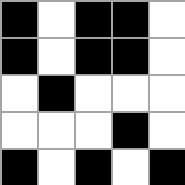[["black", "white", "black", "black", "white"], ["black", "white", "black", "black", "white"], ["white", "black", "white", "white", "white"], ["white", "white", "white", "black", "white"], ["black", "white", "black", "white", "black"]]